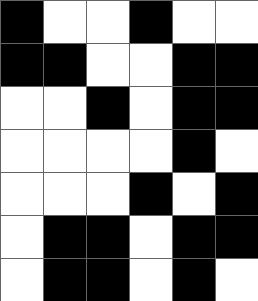[["black", "white", "white", "black", "white", "white"], ["black", "black", "white", "white", "black", "black"], ["white", "white", "black", "white", "black", "black"], ["white", "white", "white", "white", "black", "white"], ["white", "white", "white", "black", "white", "black"], ["white", "black", "black", "white", "black", "black"], ["white", "black", "black", "white", "black", "white"]]